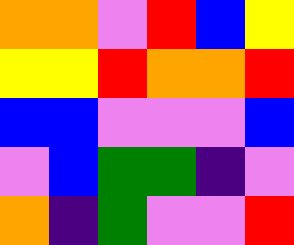[["orange", "orange", "violet", "red", "blue", "yellow"], ["yellow", "yellow", "red", "orange", "orange", "red"], ["blue", "blue", "violet", "violet", "violet", "blue"], ["violet", "blue", "green", "green", "indigo", "violet"], ["orange", "indigo", "green", "violet", "violet", "red"]]